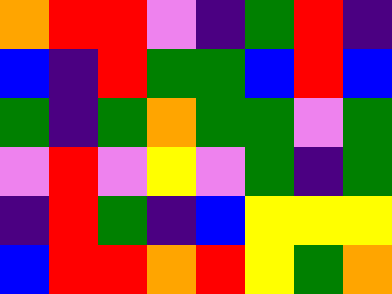[["orange", "red", "red", "violet", "indigo", "green", "red", "indigo"], ["blue", "indigo", "red", "green", "green", "blue", "red", "blue"], ["green", "indigo", "green", "orange", "green", "green", "violet", "green"], ["violet", "red", "violet", "yellow", "violet", "green", "indigo", "green"], ["indigo", "red", "green", "indigo", "blue", "yellow", "yellow", "yellow"], ["blue", "red", "red", "orange", "red", "yellow", "green", "orange"]]